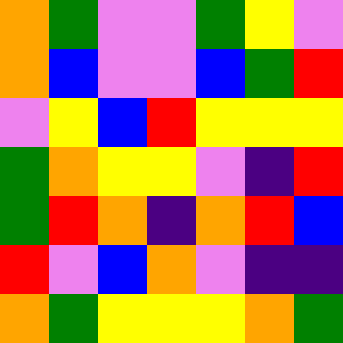[["orange", "green", "violet", "violet", "green", "yellow", "violet"], ["orange", "blue", "violet", "violet", "blue", "green", "red"], ["violet", "yellow", "blue", "red", "yellow", "yellow", "yellow"], ["green", "orange", "yellow", "yellow", "violet", "indigo", "red"], ["green", "red", "orange", "indigo", "orange", "red", "blue"], ["red", "violet", "blue", "orange", "violet", "indigo", "indigo"], ["orange", "green", "yellow", "yellow", "yellow", "orange", "green"]]